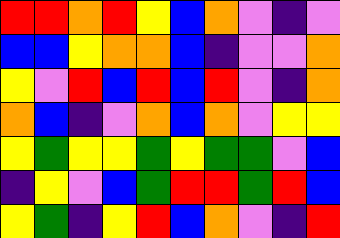[["red", "red", "orange", "red", "yellow", "blue", "orange", "violet", "indigo", "violet"], ["blue", "blue", "yellow", "orange", "orange", "blue", "indigo", "violet", "violet", "orange"], ["yellow", "violet", "red", "blue", "red", "blue", "red", "violet", "indigo", "orange"], ["orange", "blue", "indigo", "violet", "orange", "blue", "orange", "violet", "yellow", "yellow"], ["yellow", "green", "yellow", "yellow", "green", "yellow", "green", "green", "violet", "blue"], ["indigo", "yellow", "violet", "blue", "green", "red", "red", "green", "red", "blue"], ["yellow", "green", "indigo", "yellow", "red", "blue", "orange", "violet", "indigo", "red"]]